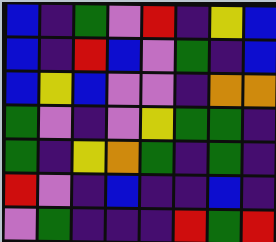[["blue", "indigo", "green", "violet", "red", "indigo", "yellow", "blue"], ["blue", "indigo", "red", "blue", "violet", "green", "indigo", "blue"], ["blue", "yellow", "blue", "violet", "violet", "indigo", "orange", "orange"], ["green", "violet", "indigo", "violet", "yellow", "green", "green", "indigo"], ["green", "indigo", "yellow", "orange", "green", "indigo", "green", "indigo"], ["red", "violet", "indigo", "blue", "indigo", "indigo", "blue", "indigo"], ["violet", "green", "indigo", "indigo", "indigo", "red", "green", "red"]]